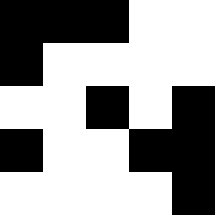[["black", "black", "black", "white", "white"], ["black", "white", "white", "white", "white"], ["white", "white", "black", "white", "black"], ["black", "white", "white", "black", "black"], ["white", "white", "white", "white", "black"]]